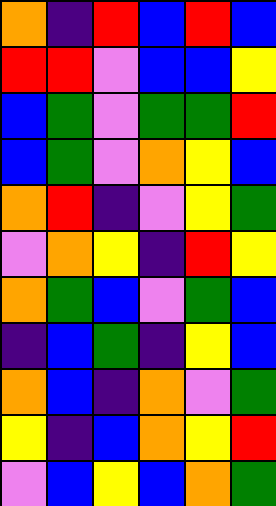[["orange", "indigo", "red", "blue", "red", "blue"], ["red", "red", "violet", "blue", "blue", "yellow"], ["blue", "green", "violet", "green", "green", "red"], ["blue", "green", "violet", "orange", "yellow", "blue"], ["orange", "red", "indigo", "violet", "yellow", "green"], ["violet", "orange", "yellow", "indigo", "red", "yellow"], ["orange", "green", "blue", "violet", "green", "blue"], ["indigo", "blue", "green", "indigo", "yellow", "blue"], ["orange", "blue", "indigo", "orange", "violet", "green"], ["yellow", "indigo", "blue", "orange", "yellow", "red"], ["violet", "blue", "yellow", "blue", "orange", "green"]]